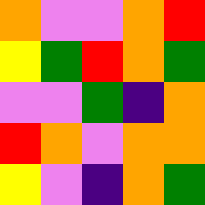[["orange", "violet", "violet", "orange", "red"], ["yellow", "green", "red", "orange", "green"], ["violet", "violet", "green", "indigo", "orange"], ["red", "orange", "violet", "orange", "orange"], ["yellow", "violet", "indigo", "orange", "green"]]